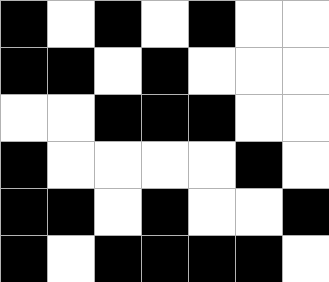[["black", "white", "black", "white", "black", "white", "white"], ["black", "black", "white", "black", "white", "white", "white"], ["white", "white", "black", "black", "black", "white", "white"], ["black", "white", "white", "white", "white", "black", "white"], ["black", "black", "white", "black", "white", "white", "black"], ["black", "white", "black", "black", "black", "black", "white"]]